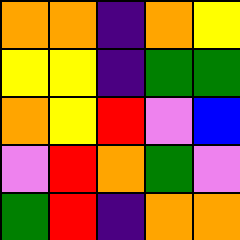[["orange", "orange", "indigo", "orange", "yellow"], ["yellow", "yellow", "indigo", "green", "green"], ["orange", "yellow", "red", "violet", "blue"], ["violet", "red", "orange", "green", "violet"], ["green", "red", "indigo", "orange", "orange"]]